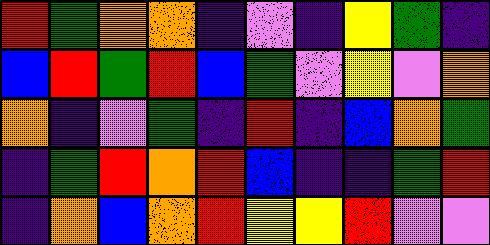[["red", "green", "orange", "orange", "indigo", "violet", "indigo", "yellow", "green", "indigo"], ["blue", "red", "green", "red", "blue", "green", "violet", "yellow", "violet", "orange"], ["orange", "indigo", "violet", "green", "indigo", "red", "indigo", "blue", "orange", "green"], ["indigo", "green", "red", "orange", "red", "blue", "indigo", "indigo", "green", "red"], ["indigo", "orange", "blue", "orange", "red", "yellow", "yellow", "red", "violet", "violet"]]